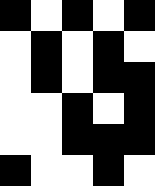[["black", "white", "black", "white", "black"], ["white", "black", "white", "black", "white"], ["white", "black", "white", "black", "black"], ["white", "white", "black", "white", "black"], ["white", "white", "black", "black", "black"], ["black", "white", "white", "black", "white"]]